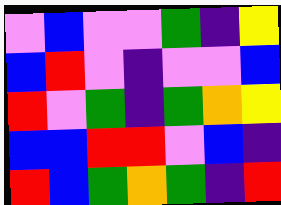[["violet", "blue", "violet", "violet", "green", "indigo", "yellow"], ["blue", "red", "violet", "indigo", "violet", "violet", "blue"], ["red", "violet", "green", "indigo", "green", "orange", "yellow"], ["blue", "blue", "red", "red", "violet", "blue", "indigo"], ["red", "blue", "green", "orange", "green", "indigo", "red"]]